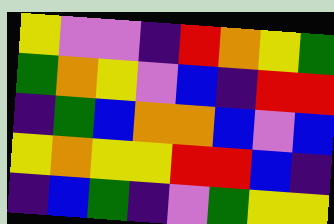[["yellow", "violet", "violet", "indigo", "red", "orange", "yellow", "green"], ["green", "orange", "yellow", "violet", "blue", "indigo", "red", "red"], ["indigo", "green", "blue", "orange", "orange", "blue", "violet", "blue"], ["yellow", "orange", "yellow", "yellow", "red", "red", "blue", "indigo"], ["indigo", "blue", "green", "indigo", "violet", "green", "yellow", "yellow"]]